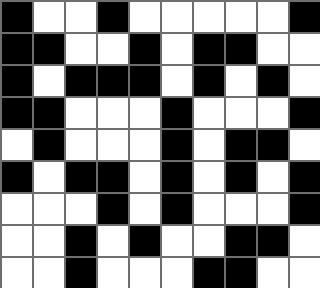[["black", "white", "white", "black", "white", "white", "white", "white", "white", "black"], ["black", "black", "white", "white", "black", "white", "black", "black", "white", "white"], ["black", "white", "black", "black", "black", "white", "black", "white", "black", "white"], ["black", "black", "white", "white", "white", "black", "white", "white", "white", "black"], ["white", "black", "white", "white", "white", "black", "white", "black", "black", "white"], ["black", "white", "black", "black", "white", "black", "white", "black", "white", "black"], ["white", "white", "white", "black", "white", "black", "white", "white", "white", "black"], ["white", "white", "black", "white", "black", "white", "white", "black", "black", "white"], ["white", "white", "black", "white", "white", "white", "black", "black", "white", "white"]]